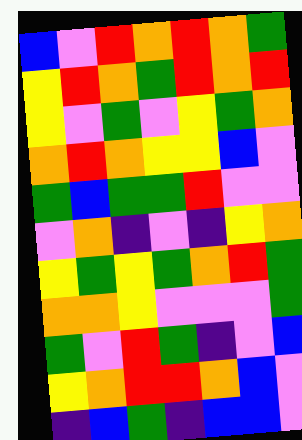[["blue", "violet", "red", "orange", "red", "orange", "green"], ["yellow", "red", "orange", "green", "red", "orange", "red"], ["yellow", "violet", "green", "violet", "yellow", "green", "orange"], ["orange", "red", "orange", "yellow", "yellow", "blue", "violet"], ["green", "blue", "green", "green", "red", "violet", "violet"], ["violet", "orange", "indigo", "violet", "indigo", "yellow", "orange"], ["yellow", "green", "yellow", "green", "orange", "red", "green"], ["orange", "orange", "yellow", "violet", "violet", "violet", "green"], ["green", "violet", "red", "green", "indigo", "violet", "blue"], ["yellow", "orange", "red", "red", "orange", "blue", "violet"], ["indigo", "blue", "green", "indigo", "blue", "blue", "violet"]]